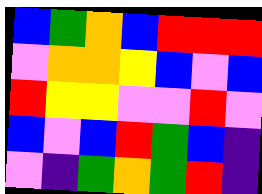[["blue", "green", "orange", "blue", "red", "red", "red"], ["violet", "orange", "orange", "yellow", "blue", "violet", "blue"], ["red", "yellow", "yellow", "violet", "violet", "red", "violet"], ["blue", "violet", "blue", "red", "green", "blue", "indigo"], ["violet", "indigo", "green", "orange", "green", "red", "indigo"]]